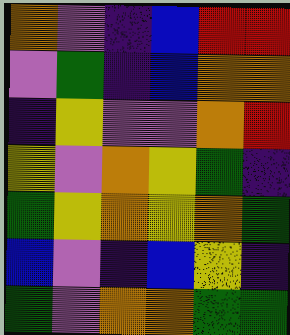[["orange", "violet", "indigo", "blue", "red", "red"], ["violet", "green", "indigo", "blue", "orange", "orange"], ["indigo", "yellow", "violet", "violet", "orange", "red"], ["yellow", "violet", "orange", "yellow", "green", "indigo"], ["green", "yellow", "orange", "yellow", "orange", "green"], ["blue", "violet", "indigo", "blue", "yellow", "indigo"], ["green", "violet", "orange", "orange", "green", "green"]]